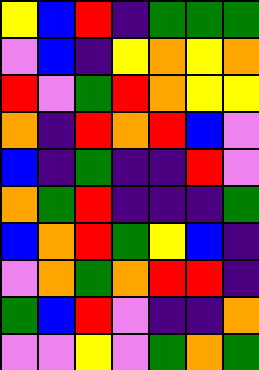[["yellow", "blue", "red", "indigo", "green", "green", "green"], ["violet", "blue", "indigo", "yellow", "orange", "yellow", "orange"], ["red", "violet", "green", "red", "orange", "yellow", "yellow"], ["orange", "indigo", "red", "orange", "red", "blue", "violet"], ["blue", "indigo", "green", "indigo", "indigo", "red", "violet"], ["orange", "green", "red", "indigo", "indigo", "indigo", "green"], ["blue", "orange", "red", "green", "yellow", "blue", "indigo"], ["violet", "orange", "green", "orange", "red", "red", "indigo"], ["green", "blue", "red", "violet", "indigo", "indigo", "orange"], ["violet", "violet", "yellow", "violet", "green", "orange", "green"]]